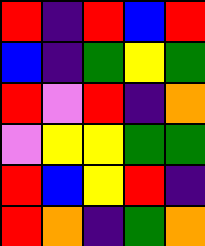[["red", "indigo", "red", "blue", "red"], ["blue", "indigo", "green", "yellow", "green"], ["red", "violet", "red", "indigo", "orange"], ["violet", "yellow", "yellow", "green", "green"], ["red", "blue", "yellow", "red", "indigo"], ["red", "orange", "indigo", "green", "orange"]]